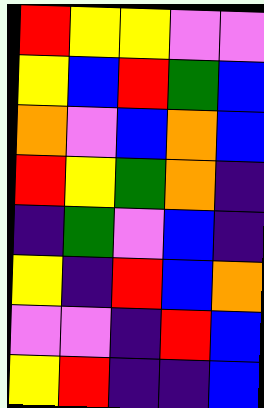[["red", "yellow", "yellow", "violet", "violet"], ["yellow", "blue", "red", "green", "blue"], ["orange", "violet", "blue", "orange", "blue"], ["red", "yellow", "green", "orange", "indigo"], ["indigo", "green", "violet", "blue", "indigo"], ["yellow", "indigo", "red", "blue", "orange"], ["violet", "violet", "indigo", "red", "blue"], ["yellow", "red", "indigo", "indigo", "blue"]]